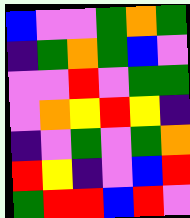[["blue", "violet", "violet", "green", "orange", "green"], ["indigo", "green", "orange", "green", "blue", "violet"], ["violet", "violet", "red", "violet", "green", "green"], ["violet", "orange", "yellow", "red", "yellow", "indigo"], ["indigo", "violet", "green", "violet", "green", "orange"], ["red", "yellow", "indigo", "violet", "blue", "red"], ["green", "red", "red", "blue", "red", "violet"]]